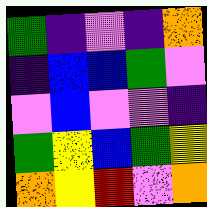[["green", "indigo", "violet", "indigo", "orange"], ["indigo", "blue", "blue", "green", "violet"], ["violet", "blue", "violet", "violet", "indigo"], ["green", "yellow", "blue", "green", "yellow"], ["orange", "yellow", "red", "violet", "orange"]]